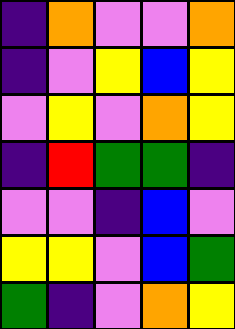[["indigo", "orange", "violet", "violet", "orange"], ["indigo", "violet", "yellow", "blue", "yellow"], ["violet", "yellow", "violet", "orange", "yellow"], ["indigo", "red", "green", "green", "indigo"], ["violet", "violet", "indigo", "blue", "violet"], ["yellow", "yellow", "violet", "blue", "green"], ["green", "indigo", "violet", "orange", "yellow"]]